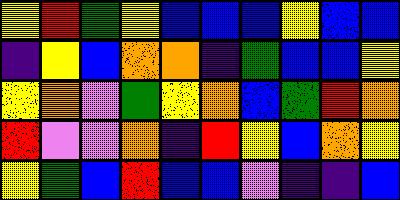[["yellow", "red", "green", "yellow", "blue", "blue", "blue", "yellow", "blue", "blue"], ["indigo", "yellow", "blue", "orange", "orange", "indigo", "green", "blue", "blue", "yellow"], ["yellow", "orange", "violet", "green", "yellow", "orange", "blue", "green", "red", "orange"], ["red", "violet", "violet", "orange", "indigo", "red", "yellow", "blue", "orange", "yellow"], ["yellow", "green", "blue", "red", "blue", "blue", "violet", "indigo", "indigo", "blue"]]